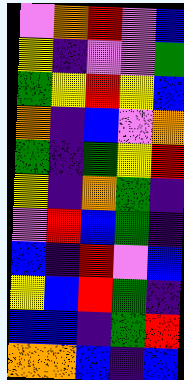[["violet", "orange", "red", "violet", "blue"], ["yellow", "indigo", "violet", "violet", "green"], ["green", "yellow", "red", "yellow", "blue"], ["orange", "indigo", "blue", "violet", "orange"], ["green", "indigo", "green", "yellow", "red"], ["yellow", "indigo", "orange", "green", "indigo"], ["violet", "red", "blue", "green", "indigo"], ["blue", "indigo", "red", "violet", "blue"], ["yellow", "blue", "red", "green", "indigo"], ["blue", "blue", "indigo", "green", "red"], ["orange", "orange", "blue", "indigo", "blue"]]